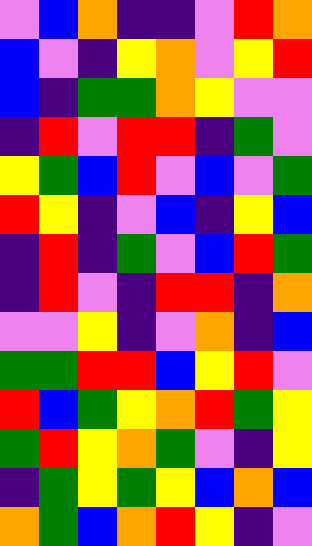[["violet", "blue", "orange", "indigo", "indigo", "violet", "red", "orange"], ["blue", "violet", "indigo", "yellow", "orange", "violet", "yellow", "red"], ["blue", "indigo", "green", "green", "orange", "yellow", "violet", "violet"], ["indigo", "red", "violet", "red", "red", "indigo", "green", "violet"], ["yellow", "green", "blue", "red", "violet", "blue", "violet", "green"], ["red", "yellow", "indigo", "violet", "blue", "indigo", "yellow", "blue"], ["indigo", "red", "indigo", "green", "violet", "blue", "red", "green"], ["indigo", "red", "violet", "indigo", "red", "red", "indigo", "orange"], ["violet", "violet", "yellow", "indigo", "violet", "orange", "indigo", "blue"], ["green", "green", "red", "red", "blue", "yellow", "red", "violet"], ["red", "blue", "green", "yellow", "orange", "red", "green", "yellow"], ["green", "red", "yellow", "orange", "green", "violet", "indigo", "yellow"], ["indigo", "green", "yellow", "green", "yellow", "blue", "orange", "blue"], ["orange", "green", "blue", "orange", "red", "yellow", "indigo", "violet"]]